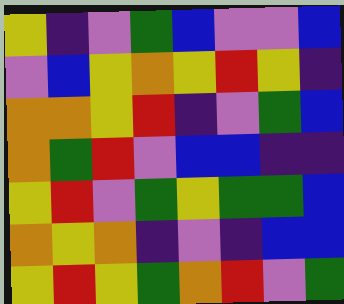[["yellow", "indigo", "violet", "green", "blue", "violet", "violet", "blue"], ["violet", "blue", "yellow", "orange", "yellow", "red", "yellow", "indigo"], ["orange", "orange", "yellow", "red", "indigo", "violet", "green", "blue"], ["orange", "green", "red", "violet", "blue", "blue", "indigo", "indigo"], ["yellow", "red", "violet", "green", "yellow", "green", "green", "blue"], ["orange", "yellow", "orange", "indigo", "violet", "indigo", "blue", "blue"], ["yellow", "red", "yellow", "green", "orange", "red", "violet", "green"]]